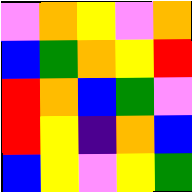[["violet", "orange", "yellow", "violet", "orange"], ["blue", "green", "orange", "yellow", "red"], ["red", "orange", "blue", "green", "violet"], ["red", "yellow", "indigo", "orange", "blue"], ["blue", "yellow", "violet", "yellow", "green"]]